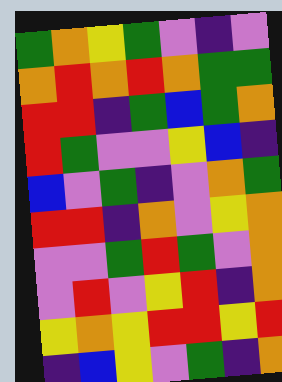[["green", "orange", "yellow", "green", "violet", "indigo", "violet"], ["orange", "red", "orange", "red", "orange", "green", "green"], ["red", "red", "indigo", "green", "blue", "green", "orange"], ["red", "green", "violet", "violet", "yellow", "blue", "indigo"], ["blue", "violet", "green", "indigo", "violet", "orange", "green"], ["red", "red", "indigo", "orange", "violet", "yellow", "orange"], ["violet", "violet", "green", "red", "green", "violet", "orange"], ["violet", "red", "violet", "yellow", "red", "indigo", "orange"], ["yellow", "orange", "yellow", "red", "red", "yellow", "red"], ["indigo", "blue", "yellow", "violet", "green", "indigo", "orange"]]